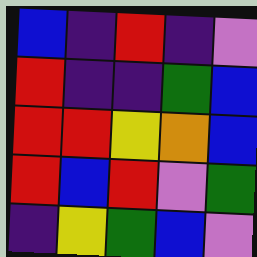[["blue", "indigo", "red", "indigo", "violet"], ["red", "indigo", "indigo", "green", "blue"], ["red", "red", "yellow", "orange", "blue"], ["red", "blue", "red", "violet", "green"], ["indigo", "yellow", "green", "blue", "violet"]]